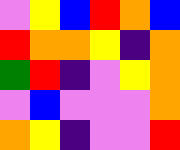[["violet", "yellow", "blue", "red", "orange", "blue"], ["red", "orange", "orange", "yellow", "indigo", "orange"], ["green", "red", "indigo", "violet", "yellow", "orange"], ["violet", "blue", "violet", "violet", "violet", "orange"], ["orange", "yellow", "indigo", "violet", "violet", "red"]]